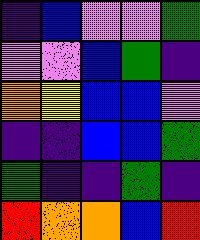[["indigo", "blue", "violet", "violet", "green"], ["violet", "violet", "blue", "green", "indigo"], ["orange", "yellow", "blue", "blue", "violet"], ["indigo", "indigo", "blue", "blue", "green"], ["green", "indigo", "indigo", "green", "indigo"], ["red", "orange", "orange", "blue", "red"]]